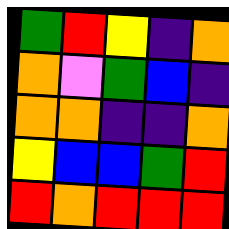[["green", "red", "yellow", "indigo", "orange"], ["orange", "violet", "green", "blue", "indigo"], ["orange", "orange", "indigo", "indigo", "orange"], ["yellow", "blue", "blue", "green", "red"], ["red", "orange", "red", "red", "red"]]